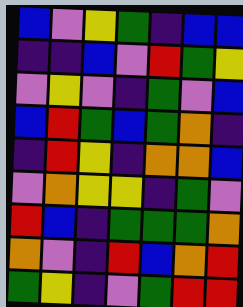[["blue", "violet", "yellow", "green", "indigo", "blue", "blue"], ["indigo", "indigo", "blue", "violet", "red", "green", "yellow"], ["violet", "yellow", "violet", "indigo", "green", "violet", "blue"], ["blue", "red", "green", "blue", "green", "orange", "indigo"], ["indigo", "red", "yellow", "indigo", "orange", "orange", "blue"], ["violet", "orange", "yellow", "yellow", "indigo", "green", "violet"], ["red", "blue", "indigo", "green", "green", "green", "orange"], ["orange", "violet", "indigo", "red", "blue", "orange", "red"], ["green", "yellow", "indigo", "violet", "green", "red", "red"]]